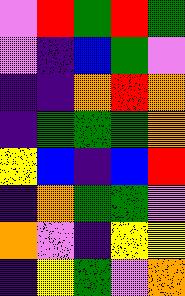[["violet", "red", "green", "red", "green"], ["violet", "indigo", "blue", "green", "violet"], ["indigo", "indigo", "orange", "red", "orange"], ["indigo", "green", "green", "green", "orange"], ["yellow", "blue", "indigo", "blue", "red"], ["indigo", "orange", "green", "green", "violet"], ["orange", "violet", "indigo", "yellow", "yellow"], ["indigo", "yellow", "green", "violet", "orange"]]